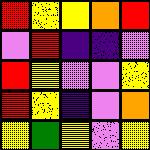[["red", "yellow", "yellow", "orange", "red"], ["violet", "red", "indigo", "indigo", "violet"], ["red", "yellow", "violet", "violet", "yellow"], ["red", "yellow", "indigo", "violet", "orange"], ["yellow", "green", "yellow", "violet", "yellow"]]